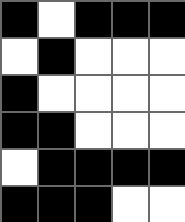[["black", "white", "black", "black", "black"], ["white", "black", "white", "white", "white"], ["black", "white", "white", "white", "white"], ["black", "black", "white", "white", "white"], ["white", "black", "black", "black", "black"], ["black", "black", "black", "white", "white"]]